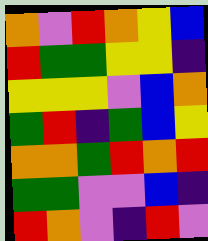[["orange", "violet", "red", "orange", "yellow", "blue"], ["red", "green", "green", "yellow", "yellow", "indigo"], ["yellow", "yellow", "yellow", "violet", "blue", "orange"], ["green", "red", "indigo", "green", "blue", "yellow"], ["orange", "orange", "green", "red", "orange", "red"], ["green", "green", "violet", "violet", "blue", "indigo"], ["red", "orange", "violet", "indigo", "red", "violet"]]